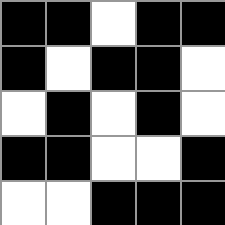[["black", "black", "white", "black", "black"], ["black", "white", "black", "black", "white"], ["white", "black", "white", "black", "white"], ["black", "black", "white", "white", "black"], ["white", "white", "black", "black", "black"]]